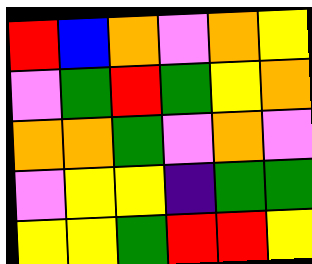[["red", "blue", "orange", "violet", "orange", "yellow"], ["violet", "green", "red", "green", "yellow", "orange"], ["orange", "orange", "green", "violet", "orange", "violet"], ["violet", "yellow", "yellow", "indigo", "green", "green"], ["yellow", "yellow", "green", "red", "red", "yellow"]]